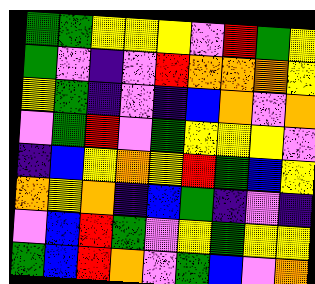[["green", "green", "yellow", "yellow", "yellow", "violet", "red", "green", "yellow"], ["green", "violet", "indigo", "violet", "red", "orange", "orange", "orange", "yellow"], ["yellow", "green", "indigo", "violet", "indigo", "blue", "orange", "violet", "orange"], ["violet", "green", "red", "violet", "green", "yellow", "yellow", "yellow", "violet"], ["indigo", "blue", "yellow", "orange", "yellow", "red", "green", "blue", "yellow"], ["orange", "yellow", "orange", "indigo", "blue", "green", "indigo", "violet", "indigo"], ["violet", "blue", "red", "green", "violet", "yellow", "green", "yellow", "yellow"], ["green", "blue", "red", "orange", "violet", "green", "blue", "violet", "orange"]]